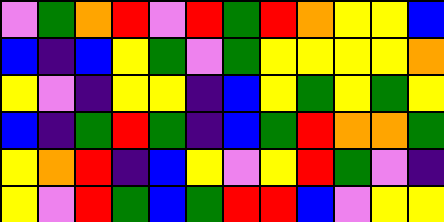[["violet", "green", "orange", "red", "violet", "red", "green", "red", "orange", "yellow", "yellow", "blue"], ["blue", "indigo", "blue", "yellow", "green", "violet", "green", "yellow", "yellow", "yellow", "yellow", "orange"], ["yellow", "violet", "indigo", "yellow", "yellow", "indigo", "blue", "yellow", "green", "yellow", "green", "yellow"], ["blue", "indigo", "green", "red", "green", "indigo", "blue", "green", "red", "orange", "orange", "green"], ["yellow", "orange", "red", "indigo", "blue", "yellow", "violet", "yellow", "red", "green", "violet", "indigo"], ["yellow", "violet", "red", "green", "blue", "green", "red", "red", "blue", "violet", "yellow", "yellow"]]